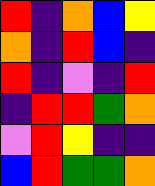[["red", "indigo", "orange", "blue", "yellow"], ["orange", "indigo", "red", "blue", "indigo"], ["red", "indigo", "violet", "indigo", "red"], ["indigo", "red", "red", "green", "orange"], ["violet", "red", "yellow", "indigo", "indigo"], ["blue", "red", "green", "green", "orange"]]